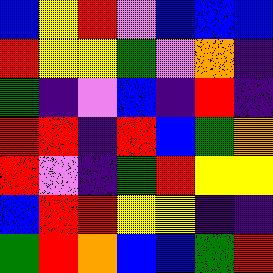[["blue", "yellow", "red", "violet", "blue", "blue", "blue"], ["red", "yellow", "yellow", "green", "violet", "orange", "indigo"], ["green", "indigo", "violet", "blue", "indigo", "red", "indigo"], ["red", "red", "indigo", "red", "blue", "green", "orange"], ["red", "violet", "indigo", "green", "red", "yellow", "yellow"], ["blue", "red", "red", "yellow", "yellow", "indigo", "indigo"], ["green", "red", "orange", "blue", "blue", "green", "red"]]